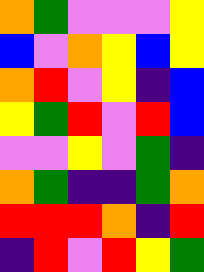[["orange", "green", "violet", "violet", "violet", "yellow"], ["blue", "violet", "orange", "yellow", "blue", "yellow"], ["orange", "red", "violet", "yellow", "indigo", "blue"], ["yellow", "green", "red", "violet", "red", "blue"], ["violet", "violet", "yellow", "violet", "green", "indigo"], ["orange", "green", "indigo", "indigo", "green", "orange"], ["red", "red", "red", "orange", "indigo", "red"], ["indigo", "red", "violet", "red", "yellow", "green"]]